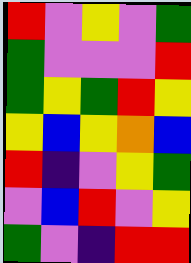[["red", "violet", "yellow", "violet", "green"], ["green", "violet", "violet", "violet", "red"], ["green", "yellow", "green", "red", "yellow"], ["yellow", "blue", "yellow", "orange", "blue"], ["red", "indigo", "violet", "yellow", "green"], ["violet", "blue", "red", "violet", "yellow"], ["green", "violet", "indigo", "red", "red"]]